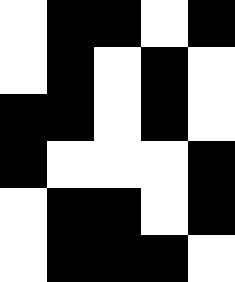[["white", "black", "black", "white", "black"], ["white", "black", "white", "black", "white"], ["black", "black", "white", "black", "white"], ["black", "white", "white", "white", "black"], ["white", "black", "black", "white", "black"], ["white", "black", "black", "black", "white"]]